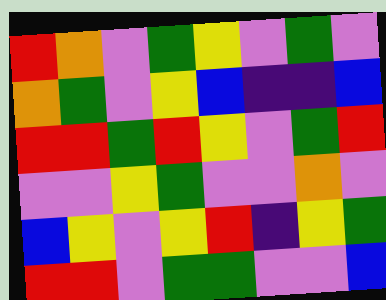[["red", "orange", "violet", "green", "yellow", "violet", "green", "violet"], ["orange", "green", "violet", "yellow", "blue", "indigo", "indigo", "blue"], ["red", "red", "green", "red", "yellow", "violet", "green", "red"], ["violet", "violet", "yellow", "green", "violet", "violet", "orange", "violet"], ["blue", "yellow", "violet", "yellow", "red", "indigo", "yellow", "green"], ["red", "red", "violet", "green", "green", "violet", "violet", "blue"]]